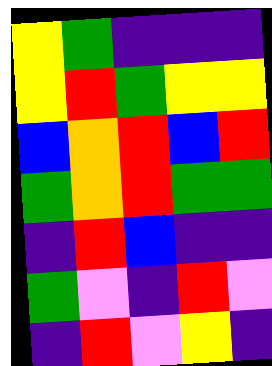[["yellow", "green", "indigo", "indigo", "indigo"], ["yellow", "red", "green", "yellow", "yellow"], ["blue", "orange", "red", "blue", "red"], ["green", "orange", "red", "green", "green"], ["indigo", "red", "blue", "indigo", "indigo"], ["green", "violet", "indigo", "red", "violet"], ["indigo", "red", "violet", "yellow", "indigo"]]